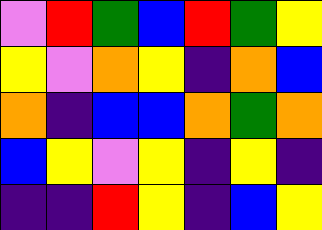[["violet", "red", "green", "blue", "red", "green", "yellow"], ["yellow", "violet", "orange", "yellow", "indigo", "orange", "blue"], ["orange", "indigo", "blue", "blue", "orange", "green", "orange"], ["blue", "yellow", "violet", "yellow", "indigo", "yellow", "indigo"], ["indigo", "indigo", "red", "yellow", "indigo", "blue", "yellow"]]